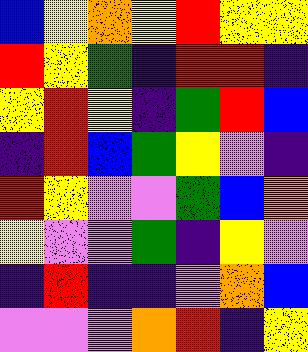[["blue", "yellow", "orange", "yellow", "red", "yellow", "yellow"], ["red", "yellow", "green", "indigo", "red", "red", "indigo"], ["yellow", "red", "yellow", "indigo", "green", "red", "blue"], ["indigo", "red", "blue", "green", "yellow", "violet", "indigo"], ["red", "yellow", "violet", "violet", "green", "blue", "orange"], ["yellow", "violet", "violet", "green", "indigo", "yellow", "violet"], ["indigo", "red", "indigo", "indigo", "violet", "orange", "blue"], ["violet", "violet", "violet", "orange", "red", "indigo", "yellow"]]